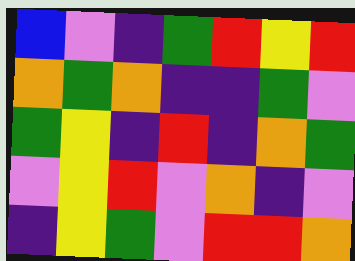[["blue", "violet", "indigo", "green", "red", "yellow", "red"], ["orange", "green", "orange", "indigo", "indigo", "green", "violet"], ["green", "yellow", "indigo", "red", "indigo", "orange", "green"], ["violet", "yellow", "red", "violet", "orange", "indigo", "violet"], ["indigo", "yellow", "green", "violet", "red", "red", "orange"]]